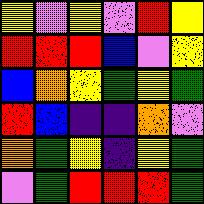[["yellow", "violet", "yellow", "violet", "red", "yellow"], ["red", "red", "red", "blue", "violet", "yellow"], ["blue", "orange", "yellow", "green", "yellow", "green"], ["red", "blue", "indigo", "indigo", "orange", "violet"], ["orange", "green", "yellow", "indigo", "yellow", "green"], ["violet", "green", "red", "red", "red", "green"]]